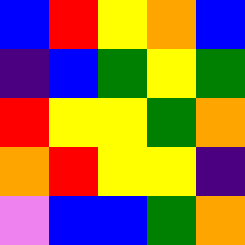[["blue", "red", "yellow", "orange", "blue"], ["indigo", "blue", "green", "yellow", "green"], ["red", "yellow", "yellow", "green", "orange"], ["orange", "red", "yellow", "yellow", "indigo"], ["violet", "blue", "blue", "green", "orange"]]